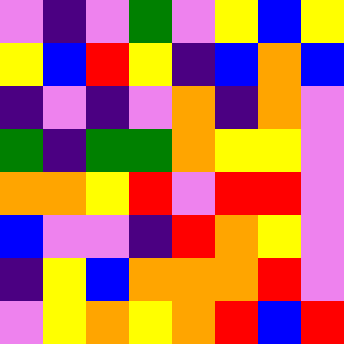[["violet", "indigo", "violet", "green", "violet", "yellow", "blue", "yellow"], ["yellow", "blue", "red", "yellow", "indigo", "blue", "orange", "blue"], ["indigo", "violet", "indigo", "violet", "orange", "indigo", "orange", "violet"], ["green", "indigo", "green", "green", "orange", "yellow", "yellow", "violet"], ["orange", "orange", "yellow", "red", "violet", "red", "red", "violet"], ["blue", "violet", "violet", "indigo", "red", "orange", "yellow", "violet"], ["indigo", "yellow", "blue", "orange", "orange", "orange", "red", "violet"], ["violet", "yellow", "orange", "yellow", "orange", "red", "blue", "red"]]